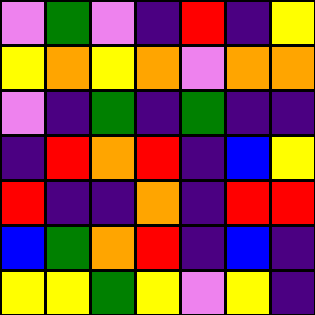[["violet", "green", "violet", "indigo", "red", "indigo", "yellow"], ["yellow", "orange", "yellow", "orange", "violet", "orange", "orange"], ["violet", "indigo", "green", "indigo", "green", "indigo", "indigo"], ["indigo", "red", "orange", "red", "indigo", "blue", "yellow"], ["red", "indigo", "indigo", "orange", "indigo", "red", "red"], ["blue", "green", "orange", "red", "indigo", "blue", "indigo"], ["yellow", "yellow", "green", "yellow", "violet", "yellow", "indigo"]]